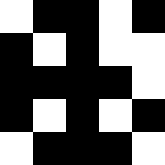[["white", "black", "black", "white", "black"], ["black", "white", "black", "white", "white"], ["black", "black", "black", "black", "white"], ["black", "white", "black", "white", "black"], ["white", "black", "black", "black", "white"]]